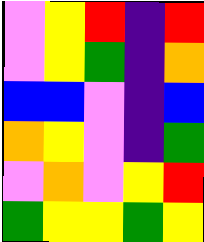[["violet", "yellow", "red", "indigo", "red"], ["violet", "yellow", "green", "indigo", "orange"], ["blue", "blue", "violet", "indigo", "blue"], ["orange", "yellow", "violet", "indigo", "green"], ["violet", "orange", "violet", "yellow", "red"], ["green", "yellow", "yellow", "green", "yellow"]]